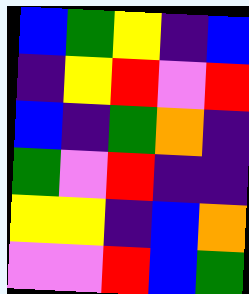[["blue", "green", "yellow", "indigo", "blue"], ["indigo", "yellow", "red", "violet", "red"], ["blue", "indigo", "green", "orange", "indigo"], ["green", "violet", "red", "indigo", "indigo"], ["yellow", "yellow", "indigo", "blue", "orange"], ["violet", "violet", "red", "blue", "green"]]